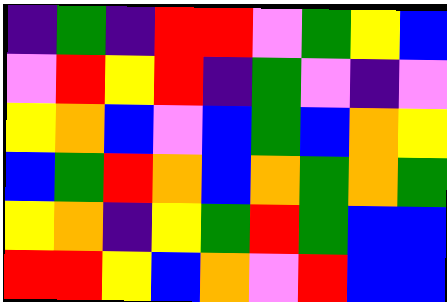[["indigo", "green", "indigo", "red", "red", "violet", "green", "yellow", "blue"], ["violet", "red", "yellow", "red", "indigo", "green", "violet", "indigo", "violet"], ["yellow", "orange", "blue", "violet", "blue", "green", "blue", "orange", "yellow"], ["blue", "green", "red", "orange", "blue", "orange", "green", "orange", "green"], ["yellow", "orange", "indigo", "yellow", "green", "red", "green", "blue", "blue"], ["red", "red", "yellow", "blue", "orange", "violet", "red", "blue", "blue"]]